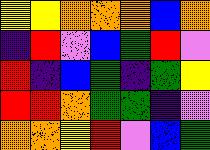[["yellow", "yellow", "orange", "orange", "orange", "blue", "orange"], ["indigo", "red", "violet", "blue", "green", "red", "violet"], ["red", "indigo", "blue", "green", "indigo", "green", "yellow"], ["red", "red", "orange", "green", "green", "indigo", "violet"], ["orange", "orange", "yellow", "red", "violet", "blue", "green"]]